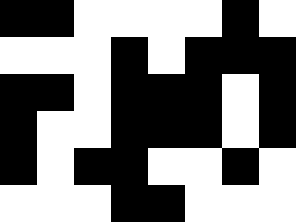[["black", "black", "white", "white", "white", "white", "black", "white"], ["white", "white", "white", "black", "white", "black", "black", "black"], ["black", "black", "white", "black", "black", "black", "white", "black"], ["black", "white", "white", "black", "black", "black", "white", "black"], ["black", "white", "black", "black", "white", "white", "black", "white"], ["white", "white", "white", "black", "black", "white", "white", "white"]]